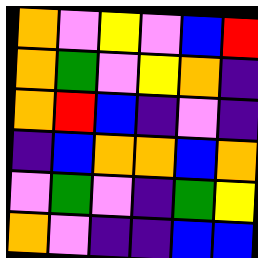[["orange", "violet", "yellow", "violet", "blue", "red"], ["orange", "green", "violet", "yellow", "orange", "indigo"], ["orange", "red", "blue", "indigo", "violet", "indigo"], ["indigo", "blue", "orange", "orange", "blue", "orange"], ["violet", "green", "violet", "indigo", "green", "yellow"], ["orange", "violet", "indigo", "indigo", "blue", "blue"]]